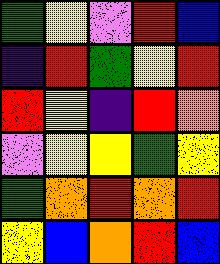[["green", "yellow", "violet", "red", "blue"], ["indigo", "red", "green", "yellow", "red"], ["red", "yellow", "indigo", "red", "orange"], ["violet", "yellow", "yellow", "green", "yellow"], ["green", "orange", "red", "orange", "red"], ["yellow", "blue", "orange", "red", "blue"]]